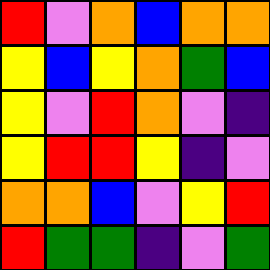[["red", "violet", "orange", "blue", "orange", "orange"], ["yellow", "blue", "yellow", "orange", "green", "blue"], ["yellow", "violet", "red", "orange", "violet", "indigo"], ["yellow", "red", "red", "yellow", "indigo", "violet"], ["orange", "orange", "blue", "violet", "yellow", "red"], ["red", "green", "green", "indigo", "violet", "green"]]